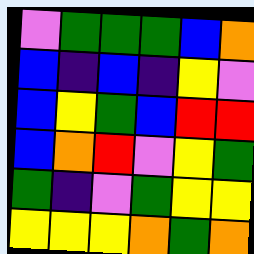[["violet", "green", "green", "green", "blue", "orange"], ["blue", "indigo", "blue", "indigo", "yellow", "violet"], ["blue", "yellow", "green", "blue", "red", "red"], ["blue", "orange", "red", "violet", "yellow", "green"], ["green", "indigo", "violet", "green", "yellow", "yellow"], ["yellow", "yellow", "yellow", "orange", "green", "orange"]]